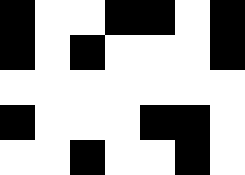[["black", "white", "white", "black", "black", "white", "black"], ["black", "white", "black", "white", "white", "white", "black"], ["white", "white", "white", "white", "white", "white", "white"], ["black", "white", "white", "white", "black", "black", "white"], ["white", "white", "black", "white", "white", "black", "white"]]